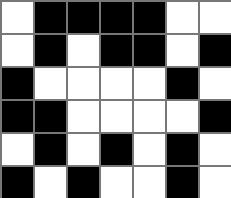[["white", "black", "black", "black", "black", "white", "white"], ["white", "black", "white", "black", "black", "white", "black"], ["black", "white", "white", "white", "white", "black", "white"], ["black", "black", "white", "white", "white", "white", "black"], ["white", "black", "white", "black", "white", "black", "white"], ["black", "white", "black", "white", "white", "black", "white"]]